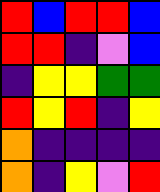[["red", "blue", "red", "red", "blue"], ["red", "red", "indigo", "violet", "blue"], ["indigo", "yellow", "yellow", "green", "green"], ["red", "yellow", "red", "indigo", "yellow"], ["orange", "indigo", "indigo", "indigo", "indigo"], ["orange", "indigo", "yellow", "violet", "red"]]